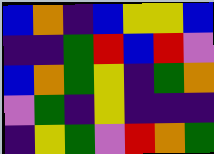[["blue", "orange", "indigo", "blue", "yellow", "yellow", "blue"], ["indigo", "indigo", "green", "red", "blue", "red", "violet"], ["blue", "orange", "green", "yellow", "indigo", "green", "orange"], ["violet", "green", "indigo", "yellow", "indigo", "indigo", "indigo"], ["indigo", "yellow", "green", "violet", "red", "orange", "green"]]